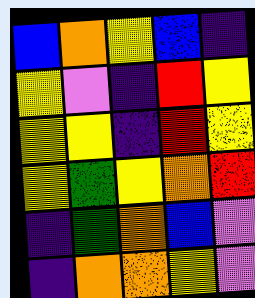[["blue", "orange", "yellow", "blue", "indigo"], ["yellow", "violet", "indigo", "red", "yellow"], ["yellow", "yellow", "indigo", "red", "yellow"], ["yellow", "green", "yellow", "orange", "red"], ["indigo", "green", "orange", "blue", "violet"], ["indigo", "orange", "orange", "yellow", "violet"]]